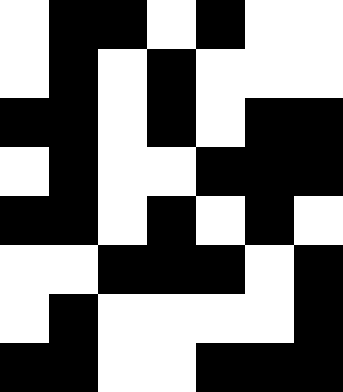[["white", "black", "black", "white", "black", "white", "white"], ["white", "black", "white", "black", "white", "white", "white"], ["black", "black", "white", "black", "white", "black", "black"], ["white", "black", "white", "white", "black", "black", "black"], ["black", "black", "white", "black", "white", "black", "white"], ["white", "white", "black", "black", "black", "white", "black"], ["white", "black", "white", "white", "white", "white", "black"], ["black", "black", "white", "white", "black", "black", "black"]]